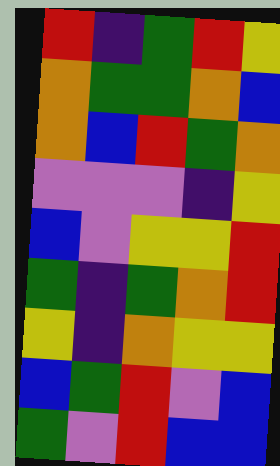[["red", "indigo", "green", "red", "yellow"], ["orange", "green", "green", "orange", "blue"], ["orange", "blue", "red", "green", "orange"], ["violet", "violet", "violet", "indigo", "yellow"], ["blue", "violet", "yellow", "yellow", "red"], ["green", "indigo", "green", "orange", "red"], ["yellow", "indigo", "orange", "yellow", "yellow"], ["blue", "green", "red", "violet", "blue"], ["green", "violet", "red", "blue", "blue"]]